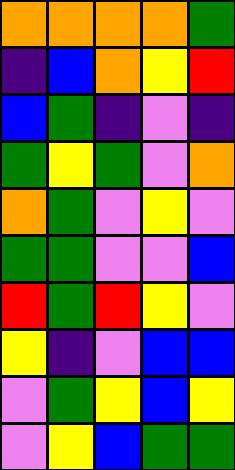[["orange", "orange", "orange", "orange", "green"], ["indigo", "blue", "orange", "yellow", "red"], ["blue", "green", "indigo", "violet", "indigo"], ["green", "yellow", "green", "violet", "orange"], ["orange", "green", "violet", "yellow", "violet"], ["green", "green", "violet", "violet", "blue"], ["red", "green", "red", "yellow", "violet"], ["yellow", "indigo", "violet", "blue", "blue"], ["violet", "green", "yellow", "blue", "yellow"], ["violet", "yellow", "blue", "green", "green"]]